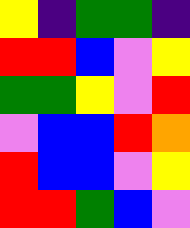[["yellow", "indigo", "green", "green", "indigo"], ["red", "red", "blue", "violet", "yellow"], ["green", "green", "yellow", "violet", "red"], ["violet", "blue", "blue", "red", "orange"], ["red", "blue", "blue", "violet", "yellow"], ["red", "red", "green", "blue", "violet"]]